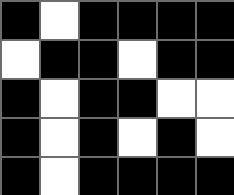[["black", "white", "black", "black", "black", "black"], ["white", "black", "black", "white", "black", "black"], ["black", "white", "black", "black", "white", "white"], ["black", "white", "black", "white", "black", "white"], ["black", "white", "black", "black", "black", "black"]]